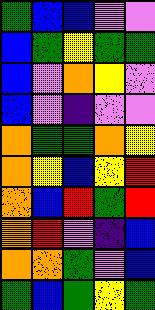[["green", "blue", "blue", "violet", "violet"], ["blue", "green", "yellow", "green", "green"], ["blue", "violet", "orange", "yellow", "violet"], ["blue", "violet", "indigo", "violet", "violet"], ["orange", "green", "green", "orange", "yellow"], ["orange", "yellow", "blue", "yellow", "red"], ["orange", "blue", "red", "green", "red"], ["orange", "red", "violet", "indigo", "blue"], ["orange", "orange", "green", "violet", "blue"], ["green", "blue", "green", "yellow", "green"]]